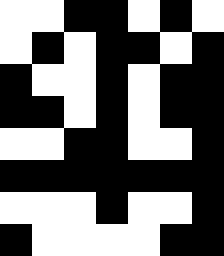[["white", "white", "black", "black", "white", "black", "white"], ["white", "black", "white", "black", "black", "white", "black"], ["black", "white", "white", "black", "white", "black", "black"], ["black", "black", "white", "black", "white", "black", "black"], ["white", "white", "black", "black", "white", "white", "black"], ["black", "black", "black", "black", "black", "black", "black"], ["white", "white", "white", "black", "white", "white", "black"], ["black", "white", "white", "white", "white", "black", "black"]]